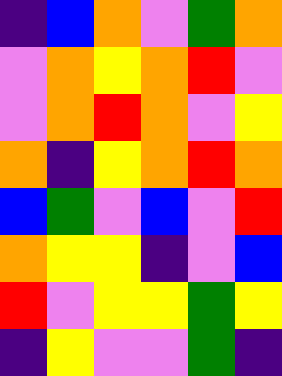[["indigo", "blue", "orange", "violet", "green", "orange"], ["violet", "orange", "yellow", "orange", "red", "violet"], ["violet", "orange", "red", "orange", "violet", "yellow"], ["orange", "indigo", "yellow", "orange", "red", "orange"], ["blue", "green", "violet", "blue", "violet", "red"], ["orange", "yellow", "yellow", "indigo", "violet", "blue"], ["red", "violet", "yellow", "yellow", "green", "yellow"], ["indigo", "yellow", "violet", "violet", "green", "indigo"]]